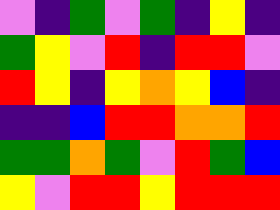[["violet", "indigo", "green", "violet", "green", "indigo", "yellow", "indigo"], ["green", "yellow", "violet", "red", "indigo", "red", "red", "violet"], ["red", "yellow", "indigo", "yellow", "orange", "yellow", "blue", "indigo"], ["indigo", "indigo", "blue", "red", "red", "orange", "orange", "red"], ["green", "green", "orange", "green", "violet", "red", "green", "blue"], ["yellow", "violet", "red", "red", "yellow", "red", "red", "red"]]